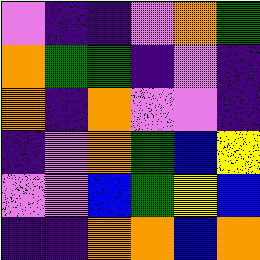[["violet", "indigo", "indigo", "violet", "orange", "green"], ["orange", "green", "green", "indigo", "violet", "indigo"], ["orange", "indigo", "orange", "violet", "violet", "indigo"], ["indigo", "violet", "orange", "green", "blue", "yellow"], ["violet", "violet", "blue", "green", "yellow", "blue"], ["indigo", "indigo", "orange", "orange", "blue", "orange"]]